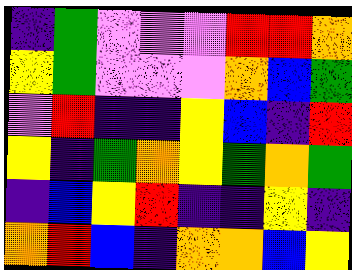[["indigo", "green", "violet", "violet", "violet", "red", "red", "orange"], ["yellow", "green", "violet", "violet", "violet", "orange", "blue", "green"], ["violet", "red", "indigo", "indigo", "yellow", "blue", "indigo", "red"], ["yellow", "indigo", "green", "orange", "yellow", "green", "orange", "green"], ["indigo", "blue", "yellow", "red", "indigo", "indigo", "yellow", "indigo"], ["orange", "red", "blue", "indigo", "orange", "orange", "blue", "yellow"]]